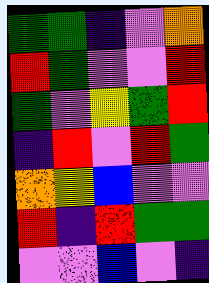[["green", "green", "indigo", "violet", "orange"], ["red", "green", "violet", "violet", "red"], ["green", "violet", "yellow", "green", "red"], ["indigo", "red", "violet", "red", "green"], ["orange", "yellow", "blue", "violet", "violet"], ["red", "indigo", "red", "green", "green"], ["violet", "violet", "blue", "violet", "indigo"]]